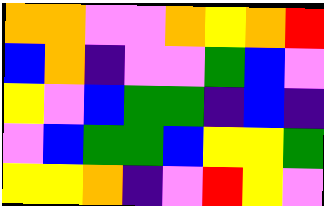[["orange", "orange", "violet", "violet", "orange", "yellow", "orange", "red"], ["blue", "orange", "indigo", "violet", "violet", "green", "blue", "violet"], ["yellow", "violet", "blue", "green", "green", "indigo", "blue", "indigo"], ["violet", "blue", "green", "green", "blue", "yellow", "yellow", "green"], ["yellow", "yellow", "orange", "indigo", "violet", "red", "yellow", "violet"]]